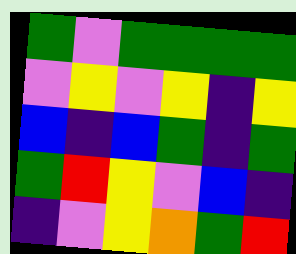[["green", "violet", "green", "green", "green", "green"], ["violet", "yellow", "violet", "yellow", "indigo", "yellow"], ["blue", "indigo", "blue", "green", "indigo", "green"], ["green", "red", "yellow", "violet", "blue", "indigo"], ["indigo", "violet", "yellow", "orange", "green", "red"]]